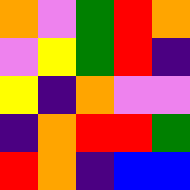[["orange", "violet", "green", "red", "orange"], ["violet", "yellow", "green", "red", "indigo"], ["yellow", "indigo", "orange", "violet", "violet"], ["indigo", "orange", "red", "red", "green"], ["red", "orange", "indigo", "blue", "blue"]]